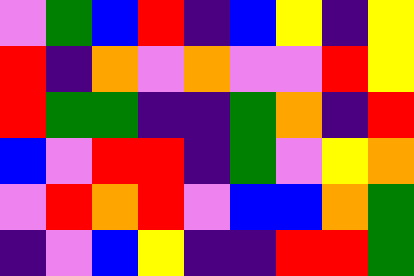[["violet", "green", "blue", "red", "indigo", "blue", "yellow", "indigo", "yellow"], ["red", "indigo", "orange", "violet", "orange", "violet", "violet", "red", "yellow"], ["red", "green", "green", "indigo", "indigo", "green", "orange", "indigo", "red"], ["blue", "violet", "red", "red", "indigo", "green", "violet", "yellow", "orange"], ["violet", "red", "orange", "red", "violet", "blue", "blue", "orange", "green"], ["indigo", "violet", "blue", "yellow", "indigo", "indigo", "red", "red", "green"]]